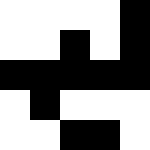[["white", "white", "white", "white", "black"], ["white", "white", "black", "white", "black"], ["black", "black", "black", "black", "black"], ["white", "black", "white", "white", "white"], ["white", "white", "black", "black", "white"]]